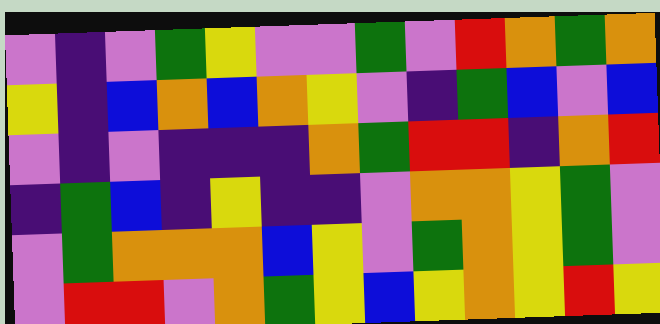[["violet", "indigo", "violet", "green", "yellow", "violet", "violet", "green", "violet", "red", "orange", "green", "orange"], ["yellow", "indigo", "blue", "orange", "blue", "orange", "yellow", "violet", "indigo", "green", "blue", "violet", "blue"], ["violet", "indigo", "violet", "indigo", "indigo", "indigo", "orange", "green", "red", "red", "indigo", "orange", "red"], ["indigo", "green", "blue", "indigo", "yellow", "indigo", "indigo", "violet", "orange", "orange", "yellow", "green", "violet"], ["violet", "green", "orange", "orange", "orange", "blue", "yellow", "violet", "green", "orange", "yellow", "green", "violet"], ["violet", "red", "red", "violet", "orange", "green", "yellow", "blue", "yellow", "orange", "yellow", "red", "yellow"]]